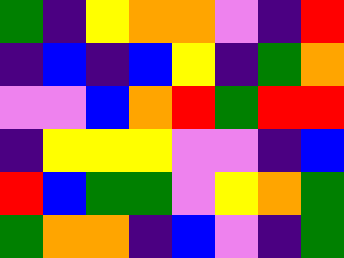[["green", "indigo", "yellow", "orange", "orange", "violet", "indigo", "red"], ["indigo", "blue", "indigo", "blue", "yellow", "indigo", "green", "orange"], ["violet", "violet", "blue", "orange", "red", "green", "red", "red"], ["indigo", "yellow", "yellow", "yellow", "violet", "violet", "indigo", "blue"], ["red", "blue", "green", "green", "violet", "yellow", "orange", "green"], ["green", "orange", "orange", "indigo", "blue", "violet", "indigo", "green"]]